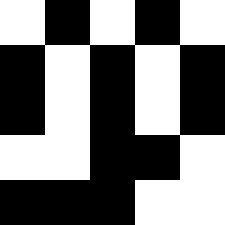[["white", "black", "white", "black", "white"], ["black", "white", "black", "white", "black"], ["black", "white", "black", "white", "black"], ["white", "white", "black", "black", "white"], ["black", "black", "black", "white", "white"]]